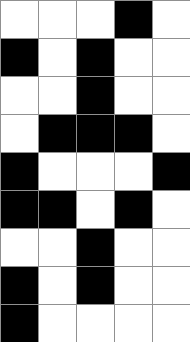[["white", "white", "white", "black", "white"], ["black", "white", "black", "white", "white"], ["white", "white", "black", "white", "white"], ["white", "black", "black", "black", "white"], ["black", "white", "white", "white", "black"], ["black", "black", "white", "black", "white"], ["white", "white", "black", "white", "white"], ["black", "white", "black", "white", "white"], ["black", "white", "white", "white", "white"]]